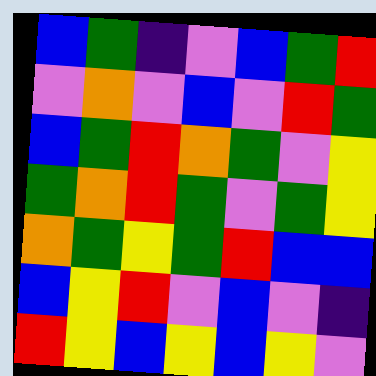[["blue", "green", "indigo", "violet", "blue", "green", "red"], ["violet", "orange", "violet", "blue", "violet", "red", "green"], ["blue", "green", "red", "orange", "green", "violet", "yellow"], ["green", "orange", "red", "green", "violet", "green", "yellow"], ["orange", "green", "yellow", "green", "red", "blue", "blue"], ["blue", "yellow", "red", "violet", "blue", "violet", "indigo"], ["red", "yellow", "blue", "yellow", "blue", "yellow", "violet"]]